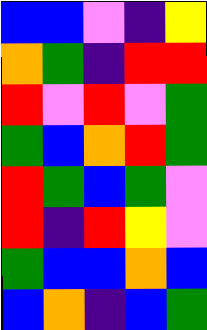[["blue", "blue", "violet", "indigo", "yellow"], ["orange", "green", "indigo", "red", "red"], ["red", "violet", "red", "violet", "green"], ["green", "blue", "orange", "red", "green"], ["red", "green", "blue", "green", "violet"], ["red", "indigo", "red", "yellow", "violet"], ["green", "blue", "blue", "orange", "blue"], ["blue", "orange", "indigo", "blue", "green"]]